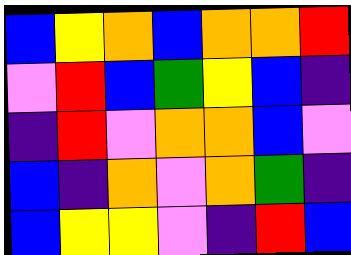[["blue", "yellow", "orange", "blue", "orange", "orange", "red"], ["violet", "red", "blue", "green", "yellow", "blue", "indigo"], ["indigo", "red", "violet", "orange", "orange", "blue", "violet"], ["blue", "indigo", "orange", "violet", "orange", "green", "indigo"], ["blue", "yellow", "yellow", "violet", "indigo", "red", "blue"]]